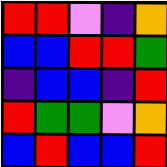[["red", "red", "violet", "indigo", "orange"], ["blue", "blue", "red", "red", "green"], ["indigo", "blue", "blue", "indigo", "red"], ["red", "green", "green", "violet", "orange"], ["blue", "red", "blue", "blue", "red"]]